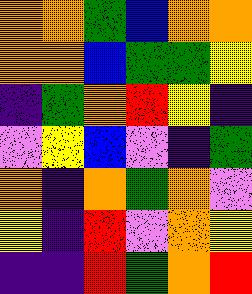[["orange", "orange", "green", "blue", "orange", "orange"], ["orange", "orange", "blue", "green", "green", "yellow"], ["indigo", "green", "orange", "red", "yellow", "indigo"], ["violet", "yellow", "blue", "violet", "indigo", "green"], ["orange", "indigo", "orange", "green", "orange", "violet"], ["yellow", "indigo", "red", "violet", "orange", "yellow"], ["indigo", "indigo", "red", "green", "orange", "red"]]